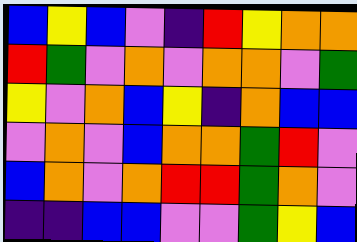[["blue", "yellow", "blue", "violet", "indigo", "red", "yellow", "orange", "orange"], ["red", "green", "violet", "orange", "violet", "orange", "orange", "violet", "green"], ["yellow", "violet", "orange", "blue", "yellow", "indigo", "orange", "blue", "blue"], ["violet", "orange", "violet", "blue", "orange", "orange", "green", "red", "violet"], ["blue", "orange", "violet", "orange", "red", "red", "green", "orange", "violet"], ["indigo", "indigo", "blue", "blue", "violet", "violet", "green", "yellow", "blue"]]